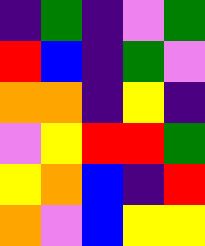[["indigo", "green", "indigo", "violet", "green"], ["red", "blue", "indigo", "green", "violet"], ["orange", "orange", "indigo", "yellow", "indigo"], ["violet", "yellow", "red", "red", "green"], ["yellow", "orange", "blue", "indigo", "red"], ["orange", "violet", "blue", "yellow", "yellow"]]